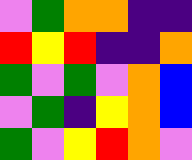[["violet", "green", "orange", "orange", "indigo", "indigo"], ["red", "yellow", "red", "indigo", "indigo", "orange"], ["green", "violet", "green", "violet", "orange", "blue"], ["violet", "green", "indigo", "yellow", "orange", "blue"], ["green", "violet", "yellow", "red", "orange", "violet"]]